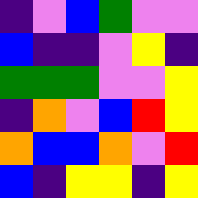[["indigo", "violet", "blue", "green", "violet", "violet"], ["blue", "indigo", "indigo", "violet", "yellow", "indigo"], ["green", "green", "green", "violet", "violet", "yellow"], ["indigo", "orange", "violet", "blue", "red", "yellow"], ["orange", "blue", "blue", "orange", "violet", "red"], ["blue", "indigo", "yellow", "yellow", "indigo", "yellow"]]